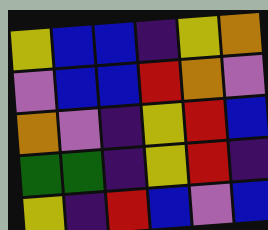[["yellow", "blue", "blue", "indigo", "yellow", "orange"], ["violet", "blue", "blue", "red", "orange", "violet"], ["orange", "violet", "indigo", "yellow", "red", "blue"], ["green", "green", "indigo", "yellow", "red", "indigo"], ["yellow", "indigo", "red", "blue", "violet", "blue"]]